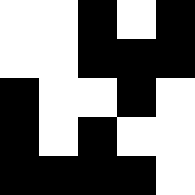[["white", "white", "black", "white", "black"], ["white", "white", "black", "black", "black"], ["black", "white", "white", "black", "white"], ["black", "white", "black", "white", "white"], ["black", "black", "black", "black", "white"]]